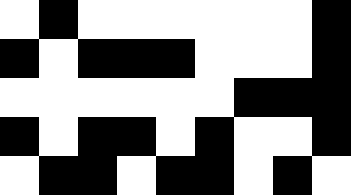[["white", "black", "white", "white", "white", "white", "white", "white", "black"], ["black", "white", "black", "black", "black", "white", "white", "white", "black"], ["white", "white", "white", "white", "white", "white", "black", "black", "black"], ["black", "white", "black", "black", "white", "black", "white", "white", "black"], ["white", "black", "black", "white", "black", "black", "white", "black", "white"]]